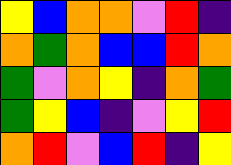[["yellow", "blue", "orange", "orange", "violet", "red", "indigo"], ["orange", "green", "orange", "blue", "blue", "red", "orange"], ["green", "violet", "orange", "yellow", "indigo", "orange", "green"], ["green", "yellow", "blue", "indigo", "violet", "yellow", "red"], ["orange", "red", "violet", "blue", "red", "indigo", "yellow"]]